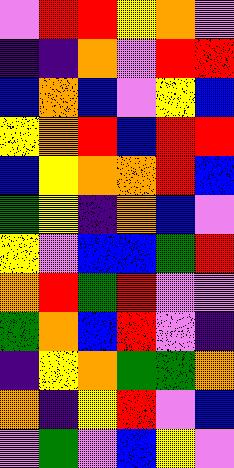[["violet", "red", "red", "yellow", "orange", "violet"], ["indigo", "indigo", "orange", "violet", "red", "red"], ["blue", "orange", "blue", "violet", "yellow", "blue"], ["yellow", "orange", "red", "blue", "red", "red"], ["blue", "yellow", "orange", "orange", "red", "blue"], ["green", "yellow", "indigo", "orange", "blue", "violet"], ["yellow", "violet", "blue", "blue", "green", "red"], ["orange", "red", "green", "red", "violet", "violet"], ["green", "orange", "blue", "red", "violet", "indigo"], ["indigo", "yellow", "orange", "green", "green", "orange"], ["orange", "indigo", "yellow", "red", "violet", "blue"], ["violet", "green", "violet", "blue", "yellow", "violet"]]